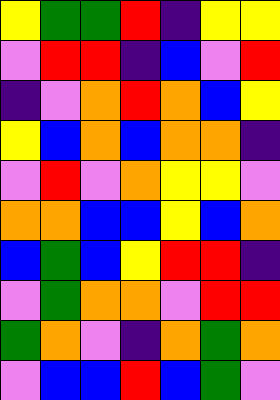[["yellow", "green", "green", "red", "indigo", "yellow", "yellow"], ["violet", "red", "red", "indigo", "blue", "violet", "red"], ["indigo", "violet", "orange", "red", "orange", "blue", "yellow"], ["yellow", "blue", "orange", "blue", "orange", "orange", "indigo"], ["violet", "red", "violet", "orange", "yellow", "yellow", "violet"], ["orange", "orange", "blue", "blue", "yellow", "blue", "orange"], ["blue", "green", "blue", "yellow", "red", "red", "indigo"], ["violet", "green", "orange", "orange", "violet", "red", "red"], ["green", "orange", "violet", "indigo", "orange", "green", "orange"], ["violet", "blue", "blue", "red", "blue", "green", "violet"]]